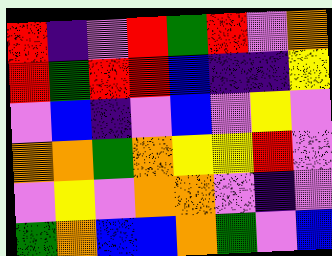[["red", "indigo", "violet", "red", "green", "red", "violet", "orange"], ["red", "green", "red", "red", "blue", "indigo", "indigo", "yellow"], ["violet", "blue", "indigo", "violet", "blue", "violet", "yellow", "violet"], ["orange", "orange", "green", "orange", "yellow", "yellow", "red", "violet"], ["violet", "yellow", "violet", "orange", "orange", "violet", "indigo", "violet"], ["green", "orange", "blue", "blue", "orange", "green", "violet", "blue"]]